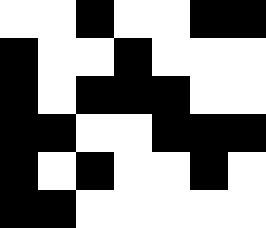[["white", "white", "black", "white", "white", "black", "black"], ["black", "white", "white", "black", "white", "white", "white"], ["black", "white", "black", "black", "black", "white", "white"], ["black", "black", "white", "white", "black", "black", "black"], ["black", "white", "black", "white", "white", "black", "white"], ["black", "black", "white", "white", "white", "white", "white"]]